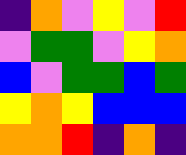[["indigo", "orange", "violet", "yellow", "violet", "red"], ["violet", "green", "green", "violet", "yellow", "orange"], ["blue", "violet", "green", "green", "blue", "green"], ["yellow", "orange", "yellow", "blue", "blue", "blue"], ["orange", "orange", "red", "indigo", "orange", "indigo"]]